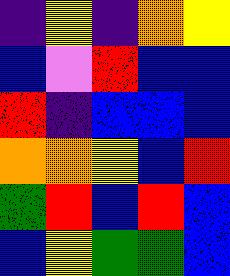[["indigo", "yellow", "indigo", "orange", "yellow"], ["blue", "violet", "red", "blue", "blue"], ["red", "indigo", "blue", "blue", "blue"], ["orange", "orange", "yellow", "blue", "red"], ["green", "red", "blue", "red", "blue"], ["blue", "yellow", "green", "green", "blue"]]